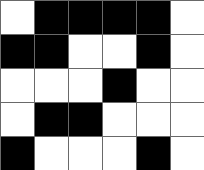[["white", "black", "black", "black", "black", "white"], ["black", "black", "white", "white", "black", "white"], ["white", "white", "white", "black", "white", "white"], ["white", "black", "black", "white", "white", "white"], ["black", "white", "white", "white", "black", "white"]]